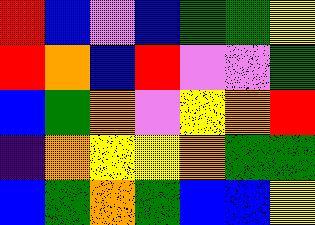[["red", "blue", "violet", "blue", "green", "green", "yellow"], ["red", "orange", "blue", "red", "violet", "violet", "green"], ["blue", "green", "orange", "violet", "yellow", "orange", "red"], ["indigo", "orange", "yellow", "yellow", "orange", "green", "green"], ["blue", "green", "orange", "green", "blue", "blue", "yellow"]]